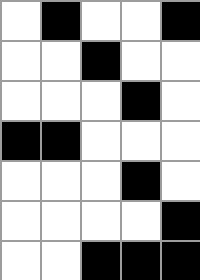[["white", "black", "white", "white", "black"], ["white", "white", "black", "white", "white"], ["white", "white", "white", "black", "white"], ["black", "black", "white", "white", "white"], ["white", "white", "white", "black", "white"], ["white", "white", "white", "white", "black"], ["white", "white", "black", "black", "black"]]